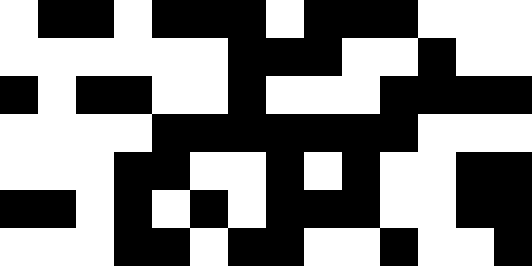[["white", "black", "black", "white", "black", "black", "black", "white", "black", "black", "black", "white", "white", "white"], ["white", "white", "white", "white", "white", "white", "black", "black", "black", "white", "white", "black", "white", "white"], ["black", "white", "black", "black", "white", "white", "black", "white", "white", "white", "black", "black", "black", "black"], ["white", "white", "white", "white", "black", "black", "black", "black", "black", "black", "black", "white", "white", "white"], ["white", "white", "white", "black", "black", "white", "white", "black", "white", "black", "white", "white", "black", "black"], ["black", "black", "white", "black", "white", "black", "white", "black", "black", "black", "white", "white", "black", "black"], ["white", "white", "white", "black", "black", "white", "black", "black", "white", "white", "black", "white", "white", "black"]]